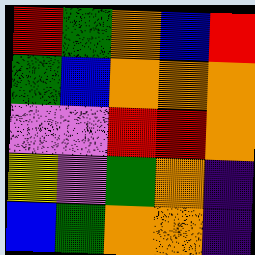[["red", "green", "orange", "blue", "red"], ["green", "blue", "orange", "orange", "orange"], ["violet", "violet", "red", "red", "orange"], ["yellow", "violet", "green", "orange", "indigo"], ["blue", "green", "orange", "orange", "indigo"]]